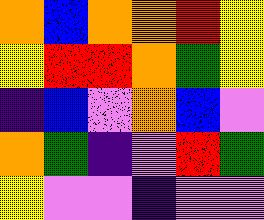[["orange", "blue", "orange", "orange", "red", "yellow"], ["yellow", "red", "red", "orange", "green", "yellow"], ["indigo", "blue", "violet", "orange", "blue", "violet"], ["orange", "green", "indigo", "violet", "red", "green"], ["yellow", "violet", "violet", "indigo", "violet", "violet"]]